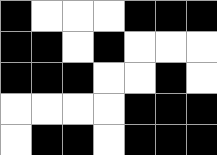[["black", "white", "white", "white", "black", "black", "black"], ["black", "black", "white", "black", "white", "white", "white"], ["black", "black", "black", "white", "white", "black", "white"], ["white", "white", "white", "white", "black", "black", "black"], ["white", "black", "black", "white", "black", "black", "black"]]